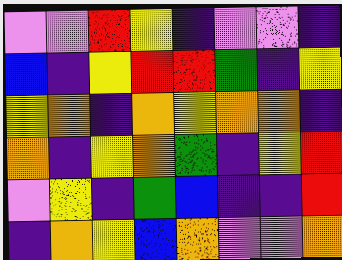[["violet", "violet", "red", "yellow", "indigo", "violet", "violet", "indigo"], ["blue", "indigo", "yellow", "red", "red", "green", "indigo", "yellow"], ["yellow", "orange", "indigo", "orange", "yellow", "orange", "orange", "indigo"], ["orange", "indigo", "yellow", "orange", "green", "indigo", "yellow", "red"], ["violet", "yellow", "indigo", "green", "blue", "indigo", "indigo", "red"], ["indigo", "orange", "yellow", "blue", "orange", "violet", "violet", "orange"]]